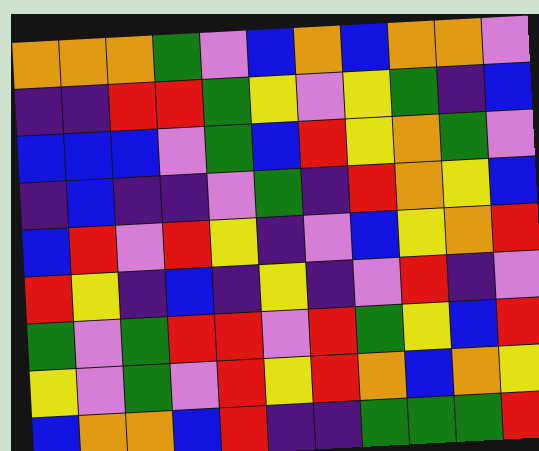[["orange", "orange", "orange", "green", "violet", "blue", "orange", "blue", "orange", "orange", "violet"], ["indigo", "indigo", "red", "red", "green", "yellow", "violet", "yellow", "green", "indigo", "blue"], ["blue", "blue", "blue", "violet", "green", "blue", "red", "yellow", "orange", "green", "violet"], ["indigo", "blue", "indigo", "indigo", "violet", "green", "indigo", "red", "orange", "yellow", "blue"], ["blue", "red", "violet", "red", "yellow", "indigo", "violet", "blue", "yellow", "orange", "red"], ["red", "yellow", "indigo", "blue", "indigo", "yellow", "indigo", "violet", "red", "indigo", "violet"], ["green", "violet", "green", "red", "red", "violet", "red", "green", "yellow", "blue", "red"], ["yellow", "violet", "green", "violet", "red", "yellow", "red", "orange", "blue", "orange", "yellow"], ["blue", "orange", "orange", "blue", "red", "indigo", "indigo", "green", "green", "green", "red"]]